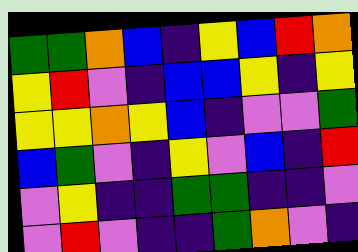[["green", "green", "orange", "blue", "indigo", "yellow", "blue", "red", "orange"], ["yellow", "red", "violet", "indigo", "blue", "blue", "yellow", "indigo", "yellow"], ["yellow", "yellow", "orange", "yellow", "blue", "indigo", "violet", "violet", "green"], ["blue", "green", "violet", "indigo", "yellow", "violet", "blue", "indigo", "red"], ["violet", "yellow", "indigo", "indigo", "green", "green", "indigo", "indigo", "violet"], ["violet", "red", "violet", "indigo", "indigo", "green", "orange", "violet", "indigo"]]